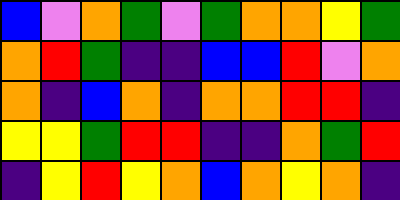[["blue", "violet", "orange", "green", "violet", "green", "orange", "orange", "yellow", "green"], ["orange", "red", "green", "indigo", "indigo", "blue", "blue", "red", "violet", "orange"], ["orange", "indigo", "blue", "orange", "indigo", "orange", "orange", "red", "red", "indigo"], ["yellow", "yellow", "green", "red", "red", "indigo", "indigo", "orange", "green", "red"], ["indigo", "yellow", "red", "yellow", "orange", "blue", "orange", "yellow", "orange", "indigo"]]